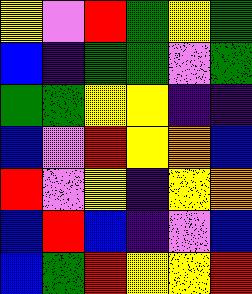[["yellow", "violet", "red", "green", "yellow", "green"], ["blue", "indigo", "green", "green", "violet", "green"], ["green", "green", "yellow", "yellow", "indigo", "indigo"], ["blue", "violet", "red", "yellow", "orange", "blue"], ["red", "violet", "yellow", "indigo", "yellow", "orange"], ["blue", "red", "blue", "indigo", "violet", "blue"], ["blue", "green", "red", "yellow", "yellow", "red"]]